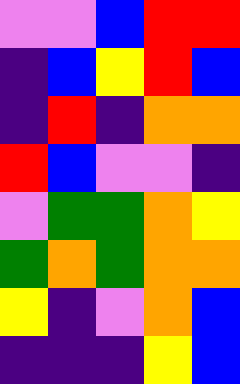[["violet", "violet", "blue", "red", "red"], ["indigo", "blue", "yellow", "red", "blue"], ["indigo", "red", "indigo", "orange", "orange"], ["red", "blue", "violet", "violet", "indigo"], ["violet", "green", "green", "orange", "yellow"], ["green", "orange", "green", "orange", "orange"], ["yellow", "indigo", "violet", "orange", "blue"], ["indigo", "indigo", "indigo", "yellow", "blue"]]